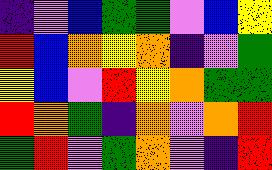[["indigo", "violet", "blue", "green", "green", "violet", "blue", "yellow"], ["red", "blue", "orange", "yellow", "orange", "indigo", "violet", "green"], ["yellow", "blue", "violet", "red", "yellow", "orange", "green", "green"], ["red", "orange", "green", "indigo", "orange", "violet", "orange", "red"], ["green", "red", "violet", "green", "orange", "violet", "indigo", "red"]]